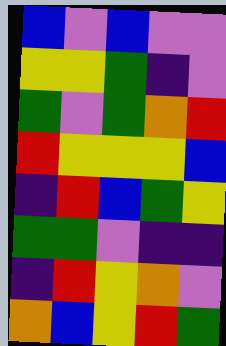[["blue", "violet", "blue", "violet", "violet"], ["yellow", "yellow", "green", "indigo", "violet"], ["green", "violet", "green", "orange", "red"], ["red", "yellow", "yellow", "yellow", "blue"], ["indigo", "red", "blue", "green", "yellow"], ["green", "green", "violet", "indigo", "indigo"], ["indigo", "red", "yellow", "orange", "violet"], ["orange", "blue", "yellow", "red", "green"]]